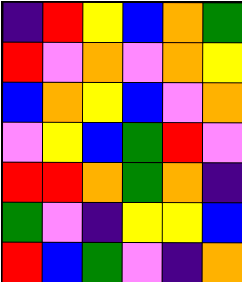[["indigo", "red", "yellow", "blue", "orange", "green"], ["red", "violet", "orange", "violet", "orange", "yellow"], ["blue", "orange", "yellow", "blue", "violet", "orange"], ["violet", "yellow", "blue", "green", "red", "violet"], ["red", "red", "orange", "green", "orange", "indigo"], ["green", "violet", "indigo", "yellow", "yellow", "blue"], ["red", "blue", "green", "violet", "indigo", "orange"]]